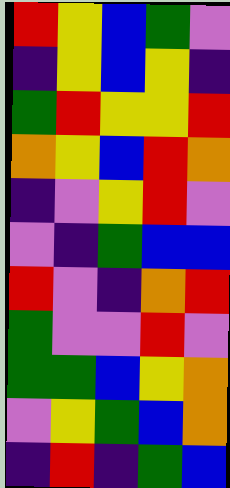[["red", "yellow", "blue", "green", "violet"], ["indigo", "yellow", "blue", "yellow", "indigo"], ["green", "red", "yellow", "yellow", "red"], ["orange", "yellow", "blue", "red", "orange"], ["indigo", "violet", "yellow", "red", "violet"], ["violet", "indigo", "green", "blue", "blue"], ["red", "violet", "indigo", "orange", "red"], ["green", "violet", "violet", "red", "violet"], ["green", "green", "blue", "yellow", "orange"], ["violet", "yellow", "green", "blue", "orange"], ["indigo", "red", "indigo", "green", "blue"]]